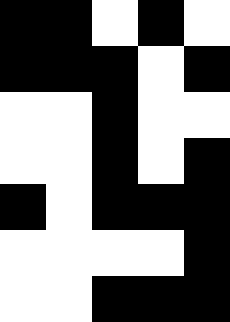[["black", "black", "white", "black", "white"], ["black", "black", "black", "white", "black"], ["white", "white", "black", "white", "white"], ["white", "white", "black", "white", "black"], ["black", "white", "black", "black", "black"], ["white", "white", "white", "white", "black"], ["white", "white", "black", "black", "black"]]